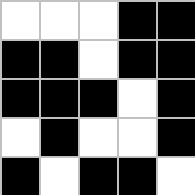[["white", "white", "white", "black", "black"], ["black", "black", "white", "black", "black"], ["black", "black", "black", "white", "black"], ["white", "black", "white", "white", "black"], ["black", "white", "black", "black", "white"]]